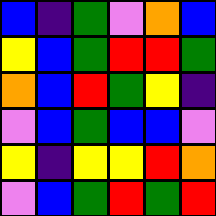[["blue", "indigo", "green", "violet", "orange", "blue"], ["yellow", "blue", "green", "red", "red", "green"], ["orange", "blue", "red", "green", "yellow", "indigo"], ["violet", "blue", "green", "blue", "blue", "violet"], ["yellow", "indigo", "yellow", "yellow", "red", "orange"], ["violet", "blue", "green", "red", "green", "red"]]